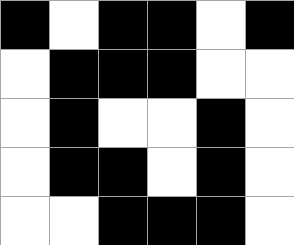[["black", "white", "black", "black", "white", "black"], ["white", "black", "black", "black", "white", "white"], ["white", "black", "white", "white", "black", "white"], ["white", "black", "black", "white", "black", "white"], ["white", "white", "black", "black", "black", "white"]]